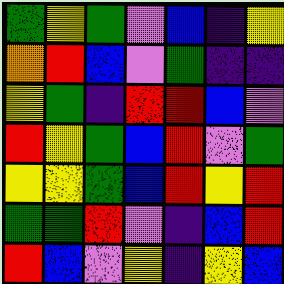[["green", "yellow", "green", "violet", "blue", "indigo", "yellow"], ["orange", "red", "blue", "violet", "green", "indigo", "indigo"], ["yellow", "green", "indigo", "red", "red", "blue", "violet"], ["red", "yellow", "green", "blue", "red", "violet", "green"], ["yellow", "yellow", "green", "blue", "red", "yellow", "red"], ["green", "green", "red", "violet", "indigo", "blue", "red"], ["red", "blue", "violet", "yellow", "indigo", "yellow", "blue"]]